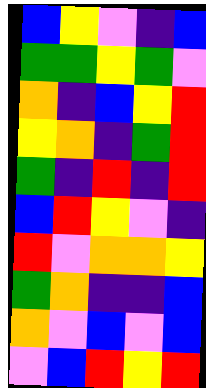[["blue", "yellow", "violet", "indigo", "blue"], ["green", "green", "yellow", "green", "violet"], ["orange", "indigo", "blue", "yellow", "red"], ["yellow", "orange", "indigo", "green", "red"], ["green", "indigo", "red", "indigo", "red"], ["blue", "red", "yellow", "violet", "indigo"], ["red", "violet", "orange", "orange", "yellow"], ["green", "orange", "indigo", "indigo", "blue"], ["orange", "violet", "blue", "violet", "blue"], ["violet", "blue", "red", "yellow", "red"]]